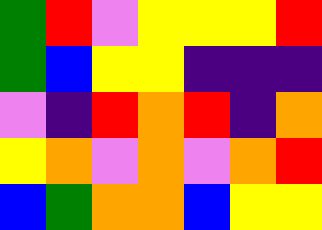[["green", "red", "violet", "yellow", "yellow", "yellow", "red"], ["green", "blue", "yellow", "yellow", "indigo", "indigo", "indigo"], ["violet", "indigo", "red", "orange", "red", "indigo", "orange"], ["yellow", "orange", "violet", "orange", "violet", "orange", "red"], ["blue", "green", "orange", "orange", "blue", "yellow", "yellow"]]